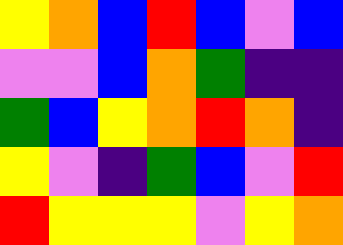[["yellow", "orange", "blue", "red", "blue", "violet", "blue"], ["violet", "violet", "blue", "orange", "green", "indigo", "indigo"], ["green", "blue", "yellow", "orange", "red", "orange", "indigo"], ["yellow", "violet", "indigo", "green", "blue", "violet", "red"], ["red", "yellow", "yellow", "yellow", "violet", "yellow", "orange"]]